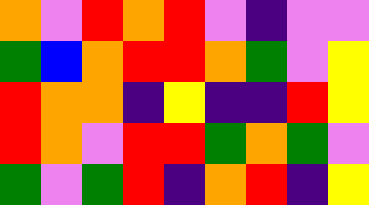[["orange", "violet", "red", "orange", "red", "violet", "indigo", "violet", "violet"], ["green", "blue", "orange", "red", "red", "orange", "green", "violet", "yellow"], ["red", "orange", "orange", "indigo", "yellow", "indigo", "indigo", "red", "yellow"], ["red", "orange", "violet", "red", "red", "green", "orange", "green", "violet"], ["green", "violet", "green", "red", "indigo", "orange", "red", "indigo", "yellow"]]